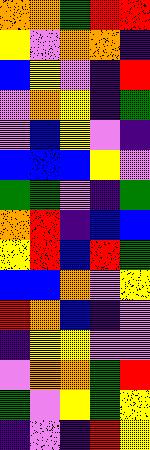[["orange", "orange", "green", "red", "red"], ["yellow", "violet", "orange", "orange", "indigo"], ["blue", "yellow", "violet", "indigo", "red"], ["violet", "orange", "yellow", "indigo", "green"], ["violet", "blue", "yellow", "violet", "indigo"], ["blue", "blue", "blue", "yellow", "violet"], ["green", "green", "violet", "indigo", "green"], ["orange", "red", "indigo", "blue", "blue"], ["yellow", "red", "blue", "red", "green"], ["blue", "blue", "orange", "violet", "yellow"], ["red", "orange", "blue", "indigo", "violet"], ["indigo", "yellow", "yellow", "violet", "violet"], ["violet", "orange", "orange", "green", "red"], ["green", "violet", "yellow", "green", "yellow"], ["indigo", "violet", "indigo", "red", "yellow"]]